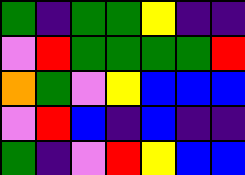[["green", "indigo", "green", "green", "yellow", "indigo", "indigo"], ["violet", "red", "green", "green", "green", "green", "red"], ["orange", "green", "violet", "yellow", "blue", "blue", "blue"], ["violet", "red", "blue", "indigo", "blue", "indigo", "indigo"], ["green", "indigo", "violet", "red", "yellow", "blue", "blue"]]